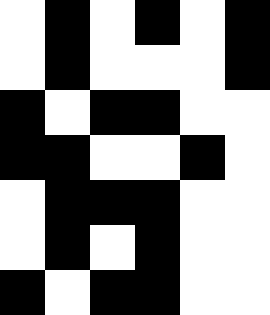[["white", "black", "white", "black", "white", "black"], ["white", "black", "white", "white", "white", "black"], ["black", "white", "black", "black", "white", "white"], ["black", "black", "white", "white", "black", "white"], ["white", "black", "black", "black", "white", "white"], ["white", "black", "white", "black", "white", "white"], ["black", "white", "black", "black", "white", "white"]]